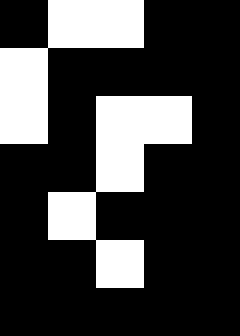[["black", "white", "white", "black", "black"], ["white", "black", "black", "black", "black"], ["white", "black", "white", "white", "black"], ["black", "black", "white", "black", "black"], ["black", "white", "black", "black", "black"], ["black", "black", "white", "black", "black"], ["black", "black", "black", "black", "black"]]